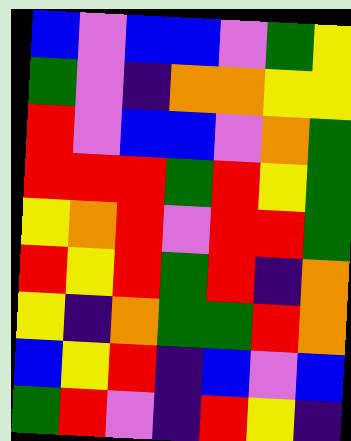[["blue", "violet", "blue", "blue", "violet", "green", "yellow"], ["green", "violet", "indigo", "orange", "orange", "yellow", "yellow"], ["red", "violet", "blue", "blue", "violet", "orange", "green"], ["red", "red", "red", "green", "red", "yellow", "green"], ["yellow", "orange", "red", "violet", "red", "red", "green"], ["red", "yellow", "red", "green", "red", "indigo", "orange"], ["yellow", "indigo", "orange", "green", "green", "red", "orange"], ["blue", "yellow", "red", "indigo", "blue", "violet", "blue"], ["green", "red", "violet", "indigo", "red", "yellow", "indigo"]]